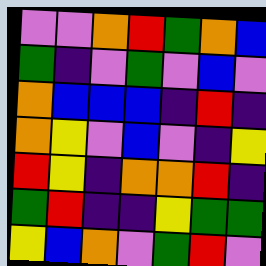[["violet", "violet", "orange", "red", "green", "orange", "blue"], ["green", "indigo", "violet", "green", "violet", "blue", "violet"], ["orange", "blue", "blue", "blue", "indigo", "red", "indigo"], ["orange", "yellow", "violet", "blue", "violet", "indigo", "yellow"], ["red", "yellow", "indigo", "orange", "orange", "red", "indigo"], ["green", "red", "indigo", "indigo", "yellow", "green", "green"], ["yellow", "blue", "orange", "violet", "green", "red", "violet"]]